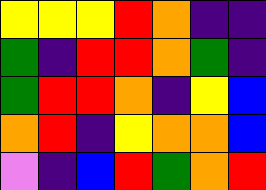[["yellow", "yellow", "yellow", "red", "orange", "indigo", "indigo"], ["green", "indigo", "red", "red", "orange", "green", "indigo"], ["green", "red", "red", "orange", "indigo", "yellow", "blue"], ["orange", "red", "indigo", "yellow", "orange", "orange", "blue"], ["violet", "indigo", "blue", "red", "green", "orange", "red"]]